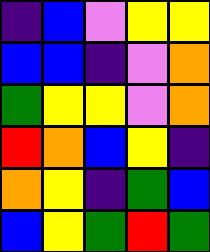[["indigo", "blue", "violet", "yellow", "yellow"], ["blue", "blue", "indigo", "violet", "orange"], ["green", "yellow", "yellow", "violet", "orange"], ["red", "orange", "blue", "yellow", "indigo"], ["orange", "yellow", "indigo", "green", "blue"], ["blue", "yellow", "green", "red", "green"]]